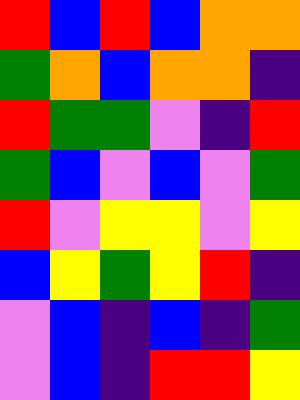[["red", "blue", "red", "blue", "orange", "orange"], ["green", "orange", "blue", "orange", "orange", "indigo"], ["red", "green", "green", "violet", "indigo", "red"], ["green", "blue", "violet", "blue", "violet", "green"], ["red", "violet", "yellow", "yellow", "violet", "yellow"], ["blue", "yellow", "green", "yellow", "red", "indigo"], ["violet", "blue", "indigo", "blue", "indigo", "green"], ["violet", "blue", "indigo", "red", "red", "yellow"]]